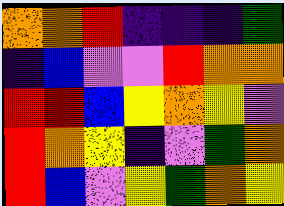[["orange", "orange", "red", "indigo", "indigo", "indigo", "green"], ["indigo", "blue", "violet", "violet", "red", "orange", "orange"], ["red", "red", "blue", "yellow", "orange", "yellow", "violet"], ["red", "orange", "yellow", "indigo", "violet", "green", "orange"], ["red", "blue", "violet", "yellow", "green", "orange", "yellow"]]